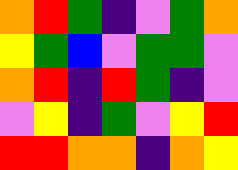[["orange", "red", "green", "indigo", "violet", "green", "orange"], ["yellow", "green", "blue", "violet", "green", "green", "violet"], ["orange", "red", "indigo", "red", "green", "indigo", "violet"], ["violet", "yellow", "indigo", "green", "violet", "yellow", "red"], ["red", "red", "orange", "orange", "indigo", "orange", "yellow"]]